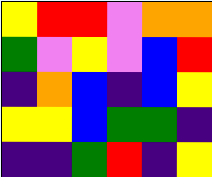[["yellow", "red", "red", "violet", "orange", "orange"], ["green", "violet", "yellow", "violet", "blue", "red"], ["indigo", "orange", "blue", "indigo", "blue", "yellow"], ["yellow", "yellow", "blue", "green", "green", "indigo"], ["indigo", "indigo", "green", "red", "indigo", "yellow"]]